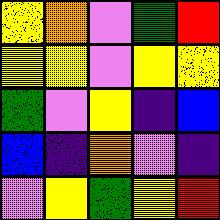[["yellow", "orange", "violet", "green", "red"], ["yellow", "yellow", "violet", "yellow", "yellow"], ["green", "violet", "yellow", "indigo", "blue"], ["blue", "indigo", "orange", "violet", "indigo"], ["violet", "yellow", "green", "yellow", "red"]]